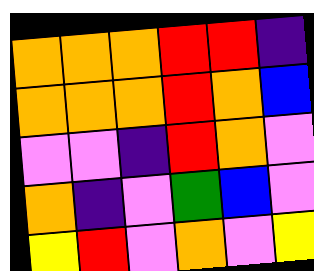[["orange", "orange", "orange", "red", "red", "indigo"], ["orange", "orange", "orange", "red", "orange", "blue"], ["violet", "violet", "indigo", "red", "orange", "violet"], ["orange", "indigo", "violet", "green", "blue", "violet"], ["yellow", "red", "violet", "orange", "violet", "yellow"]]